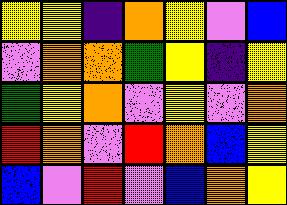[["yellow", "yellow", "indigo", "orange", "yellow", "violet", "blue"], ["violet", "orange", "orange", "green", "yellow", "indigo", "yellow"], ["green", "yellow", "orange", "violet", "yellow", "violet", "orange"], ["red", "orange", "violet", "red", "orange", "blue", "yellow"], ["blue", "violet", "red", "violet", "blue", "orange", "yellow"]]